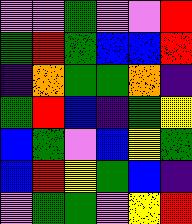[["violet", "violet", "green", "violet", "violet", "red"], ["green", "red", "green", "blue", "blue", "red"], ["indigo", "orange", "green", "green", "orange", "indigo"], ["green", "red", "blue", "indigo", "green", "yellow"], ["blue", "green", "violet", "blue", "yellow", "green"], ["blue", "red", "yellow", "green", "blue", "indigo"], ["violet", "green", "green", "violet", "yellow", "red"]]